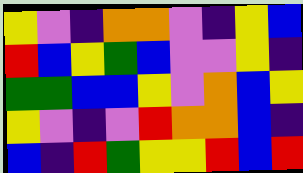[["yellow", "violet", "indigo", "orange", "orange", "violet", "indigo", "yellow", "blue"], ["red", "blue", "yellow", "green", "blue", "violet", "violet", "yellow", "indigo"], ["green", "green", "blue", "blue", "yellow", "violet", "orange", "blue", "yellow"], ["yellow", "violet", "indigo", "violet", "red", "orange", "orange", "blue", "indigo"], ["blue", "indigo", "red", "green", "yellow", "yellow", "red", "blue", "red"]]